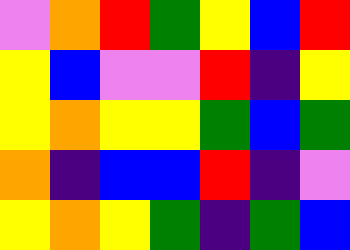[["violet", "orange", "red", "green", "yellow", "blue", "red"], ["yellow", "blue", "violet", "violet", "red", "indigo", "yellow"], ["yellow", "orange", "yellow", "yellow", "green", "blue", "green"], ["orange", "indigo", "blue", "blue", "red", "indigo", "violet"], ["yellow", "orange", "yellow", "green", "indigo", "green", "blue"]]